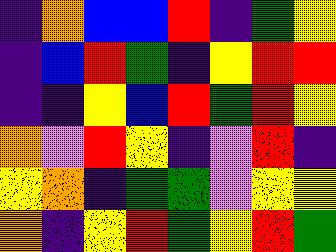[["indigo", "orange", "blue", "blue", "red", "indigo", "green", "yellow"], ["indigo", "blue", "red", "green", "indigo", "yellow", "red", "red"], ["indigo", "indigo", "yellow", "blue", "red", "green", "red", "yellow"], ["orange", "violet", "red", "yellow", "indigo", "violet", "red", "indigo"], ["yellow", "orange", "indigo", "green", "green", "violet", "yellow", "yellow"], ["orange", "indigo", "yellow", "red", "green", "yellow", "red", "green"]]